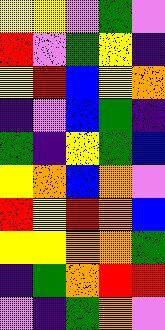[["yellow", "yellow", "violet", "green", "violet"], ["red", "violet", "green", "yellow", "indigo"], ["yellow", "red", "blue", "yellow", "orange"], ["indigo", "violet", "blue", "green", "indigo"], ["green", "indigo", "yellow", "green", "blue"], ["yellow", "orange", "blue", "orange", "violet"], ["red", "yellow", "red", "orange", "blue"], ["yellow", "yellow", "orange", "orange", "green"], ["indigo", "green", "orange", "red", "red"], ["violet", "indigo", "green", "orange", "violet"]]